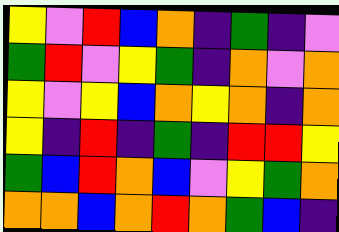[["yellow", "violet", "red", "blue", "orange", "indigo", "green", "indigo", "violet"], ["green", "red", "violet", "yellow", "green", "indigo", "orange", "violet", "orange"], ["yellow", "violet", "yellow", "blue", "orange", "yellow", "orange", "indigo", "orange"], ["yellow", "indigo", "red", "indigo", "green", "indigo", "red", "red", "yellow"], ["green", "blue", "red", "orange", "blue", "violet", "yellow", "green", "orange"], ["orange", "orange", "blue", "orange", "red", "orange", "green", "blue", "indigo"]]